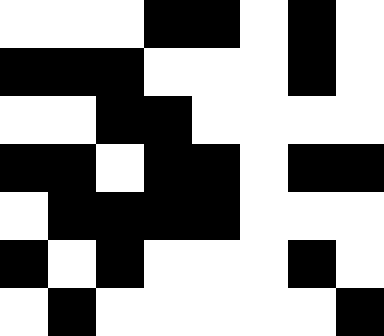[["white", "white", "white", "black", "black", "white", "black", "white"], ["black", "black", "black", "white", "white", "white", "black", "white"], ["white", "white", "black", "black", "white", "white", "white", "white"], ["black", "black", "white", "black", "black", "white", "black", "black"], ["white", "black", "black", "black", "black", "white", "white", "white"], ["black", "white", "black", "white", "white", "white", "black", "white"], ["white", "black", "white", "white", "white", "white", "white", "black"]]